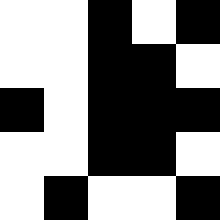[["white", "white", "black", "white", "black"], ["white", "white", "black", "black", "white"], ["black", "white", "black", "black", "black"], ["white", "white", "black", "black", "white"], ["white", "black", "white", "white", "black"]]